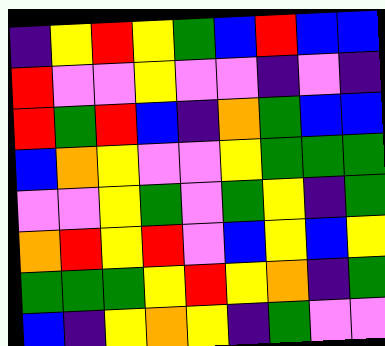[["indigo", "yellow", "red", "yellow", "green", "blue", "red", "blue", "blue"], ["red", "violet", "violet", "yellow", "violet", "violet", "indigo", "violet", "indigo"], ["red", "green", "red", "blue", "indigo", "orange", "green", "blue", "blue"], ["blue", "orange", "yellow", "violet", "violet", "yellow", "green", "green", "green"], ["violet", "violet", "yellow", "green", "violet", "green", "yellow", "indigo", "green"], ["orange", "red", "yellow", "red", "violet", "blue", "yellow", "blue", "yellow"], ["green", "green", "green", "yellow", "red", "yellow", "orange", "indigo", "green"], ["blue", "indigo", "yellow", "orange", "yellow", "indigo", "green", "violet", "violet"]]